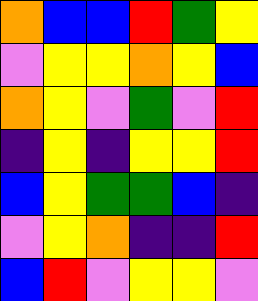[["orange", "blue", "blue", "red", "green", "yellow"], ["violet", "yellow", "yellow", "orange", "yellow", "blue"], ["orange", "yellow", "violet", "green", "violet", "red"], ["indigo", "yellow", "indigo", "yellow", "yellow", "red"], ["blue", "yellow", "green", "green", "blue", "indigo"], ["violet", "yellow", "orange", "indigo", "indigo", "red"], ["blue", "red", "violet", "yellow", "yellow", "violet"]]